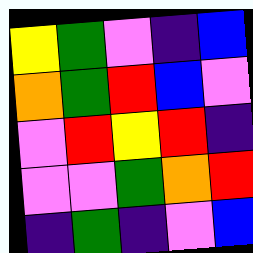[["yellow", "green", "violet", "indigo", "blue"], ["orange", "green", "red", "blue", "violet"], ["violet", "red", "yellow", "red", "indigo"], ["violet", "violet", "green", "orange", "red"], ["indigo", "green", "indigo", "violet", "blue"]]